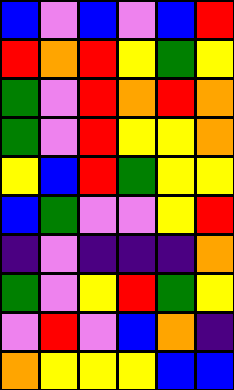[["blue", "violet", "blue", "violet", "blue", "red"], ["red", "orange", "red", "yellow", "green", "yellow"], ["green", "violet", "red", "orange", "red", "orange"], ["green", "violet", "red", "yellow", "yellow", "orange"], ["yellow", "blue", "red", "green", "yellow", "yellow"], ["blue", "green", "violet", "violet", "yellow", "red"], ["indigo", "violet", "indigo", "indigo", "indigo", "orange"], ["green", "violet", "yellow", "red", "green", "yellow"], ["violet", "red", "violet", "blue", "orange", "indigo"], ["orange", "yellow", "yellow", "yellow", "blue", "blue"]]